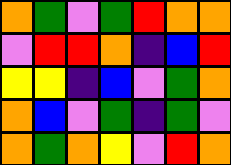[["orange", "green", "violet", "green", "red", "orange", "orange"], ["violet", "red", "red", "orange", "indigo", "blue", "red"], ["yellow", "yellow", "indigo", "blue", "violet", "green", "orange"], ["orange", "blue", "violet", "green", "indigo", "green", "violet"], ["orange", "green", "orange", "yellow", "violet", "red", "orange"]]